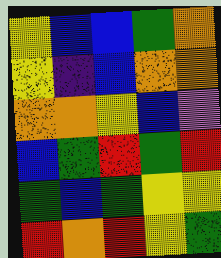[["yellow", "blue", "blue", "green", "orange"], ["yellow", "indigo", "blue", "orange", "orange"], ["orange", "orange", "yellow", "blue", "violet"], ["blue", "green", "red", "green", "red"], ["green", "blue", "green", "yellow", "yellow"], ["red", "orange", "red", "yellow", "green"]]